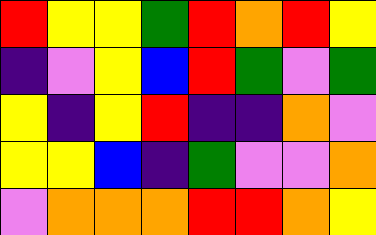[["red", "yellow", "yellow", "green", "red", "orange", "red", "yellow"], ["indigo", "violet", "yellow", "blue", "red", "green", "violet", "green"], ["yellow", "indigo", "yellow", "red", "indigo", "indigo", "orange", "violet"], ["yellow", "yellow", "blue", "indigo", "green", "violet", "violet", "orange"], ["violet", "orange", "orange", "orange", "red", "red", "orange", "yellow"]]